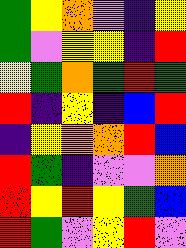[["green", "yellow", "orange", "violet", "indigo", "yellow"], ["green", "violet", "yellow", "yellow", "indigo", "red"], ["yellow", "green", "orange", "green", "red", "green"], ["red", "indigo", "yellow", "indigo", "blue", "red"], ["indigo", "yellow", "orange", "orange", "red", "blue"], ["red", "green", "indigo", "violet", "violet", "orange"], ["red", "yellow", "red", "yellow", "green", "blue"], ["red", "green", "violet", "yellow", "red", "violet"]]